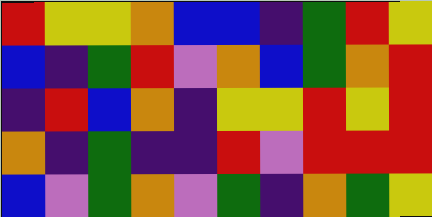[["red", "yellow", "yellow", "orange", "blue", "blue", "indigo", "green", "red", "yellow"], ["blue", "indigo", "green", "red", "violet", "orange", "blue", "green", "orange", "red"], ["indigo", "red", "blue", "orange", "indigo", "yellow", "yellow", "red", "yellow", "red"], ["orange", "indigo", "green", "indigo", "indigo", "red", "violet", "red", "red", "red"], ["blue", "violet", "green", "orange", "violet", "green", "indigo", "orange", "green", "yellow"]]